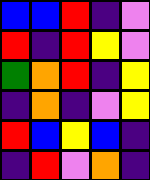[["blue", "blue", "red", "indigo", "violet"], ["red", "indigo", "red", "yellow", "violet"], ["green", "orange", "red", "indigo", "yellow"], ["indigo", "orange", "indigo", "violet", "yellow"], ["red", "blue", "yellow", "blue", "indigo"], ["indigo", "red", "violet", "orange", "indigo"]]